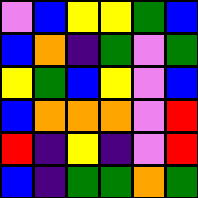[["violet", "blue", "yellow", "yellow", "green", "blue"], ["blue", "orange", "indigo", "green", "violet", "green"], ["yellow", "green", "blue", "yellow", "violet", "blue"], ["blue", "orange", "orange", "orange", "violet", "red"], ["red", "indigo", "yellow", "indigo", "violet", "red"], ["blue", "indigo", "green", "green", "orange", "green"]]